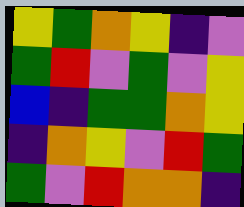[["yellow", "green", "orange", "yellow", "indigo", "violet"], ["green", "red", "violet", "green", "violet", "yellow"], ["blue", "indigo", "green", "green", "orange", "yellow"], ["indigo", "orange", "yellow", "violet", "red", "green"], ["green", "violet", "red", "orange", "orange", "indigo"]]